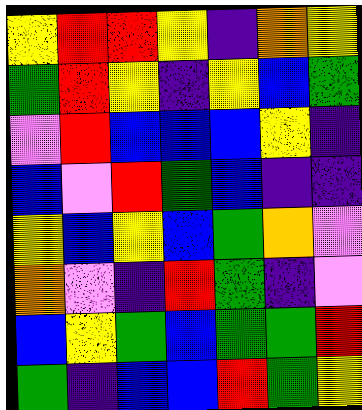[["yellow", "red", "red", "yellow", "indigo", "orange", "yellow"], ["green", "red", "yellow", "indigo", "yellow", "blue", "green"], ["violet", "red", "blue", "blue", "blue", "yellow", "indigo"], ["blue", "violet", "red", "green", "blue", "indigo", "indigo"], ["yellow", "blue", "yellow", "blue", "green", "orange", "violet"], ["orange", "violet", "indigo", "red", "green", "indigo", "violet"], ["blue", "yellow", "green", "blue", "green", "green", "red"], ["green", "indigo", "blue", "blue", "red", "green", "yellow"]]